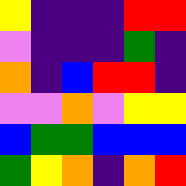[["yellow", "indigo", "indigo", "indigo", "red", "red"], ["violet", "indigo", "indigo", "indigo", "green", "indigo"], ["orange", "indigo", "blue", "red", "red", "indigo"], ["violet", "violet", "orange", "violet", "yellow", "yellow"], ["blue", "green", "green", "blue", "blue", "blue"], ["green", "yellow", "orange", "indigo", "orange", "red"]]